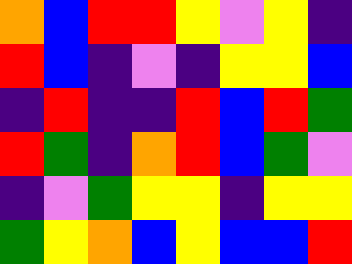[["orange", "blue", "red", "red", "yellow", "violet", "yellow", "indigo"], ["red", "blue", "indigo", "violet", "indigo", "yellow", "yellow", "blue"], ["indigo", "red", "indigo", "indigo", "red", "blue", "red", "green"], ["red", "green", "indigo", "orange", "red", "blue", "green", "violet"], ["indigo", "violet", "green", "yellow", "yellow", "indigo", "yellow", "yellow"], ["green", "yellow", "orange", "blue", "yellow", "blue", "blue", "red"]]